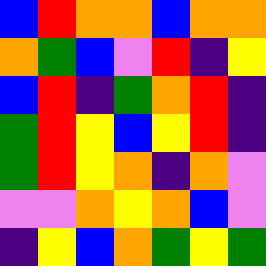[["blue", "red", "orange", "orange", "blue", "orange", "orange"], ["orange", "green", "blue", "violet", "red", "indigo", "yellow"], ["blue", "red", "indigo", "green", "orange", "red", "indigo"], ["green", "red", "yellow", "blue", "yellow", "red", "indigo"], ["green", "red", "yellow", "orange", "indigo", "orange", "violet"], ["violet", "violet", "orange", "yellow", "orange", "blue", "violet"], ["indigo", "yellow", "blue", "orange", "green", "yellow", "green"]]